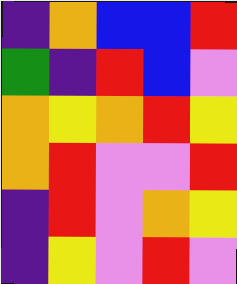[["indigo", "orange", "blue", "blue", "red"], ["green", "indigo", "red", "blue", "violet"], ["orange", "yellow", "orange", "red", "yellow"], ["orange", "red", "violet", "violet", "red"], ["indigo", "red", "violet", "orange", "yellow"], ["indigo", "yellow", "violet", "red", "violet"]]